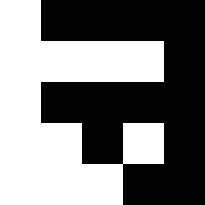[["white", "black", "black", "black", "black"], ["white", "white", "white", "white", "black"], ["white", "black", "black", "black", "black"], ["white", "white", "black", "white", "black"], ["white", "white", "white", "black", "black"]]